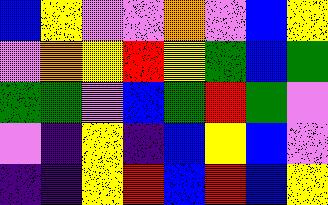[["blue", "yellow", "violet", "violet", "orange", "violet", "blue", "yellow"], ["violet", "orange", "yellow", "red", "yellow", "green", "blue", "green"], ["green", "green", "violet", "blue", "green", "red", "green", "violet"], ["violet", "indigo", "yellow", "indigo", "blue", "yellow", "blue", "violet"], ["indigo", "indigo", "yellow", "red", "blue", "red", "blue", "yellow"]]